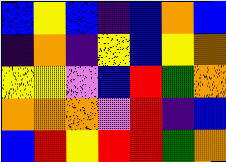[["blue", "yellow", "blue", "indigo", "blue", "orange", "blue"], ["indigo", "orange", "indigo", "yellow", "blue", "yellow", "orange"], ["yellow", "yellow", "violet", "blue", "red", "green", "orange"], ["orange", "orange", "orange", "violet", "red", "indigo", "blue"], ["blue", "red", "yellow", "red", "red", "green", "orange"]]